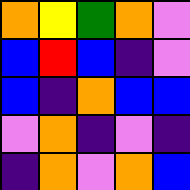[["orange", "yellow", "green", "orange", "violet"], ["blue", "red", "blue", "indigo", "violet"], ["blue", "indigo", "orange", "blue", "blue"], ["violet", "orange", "indigo", "violet", "indigo"], ["indigo", "orange", "violet", "orange", "blue"]]